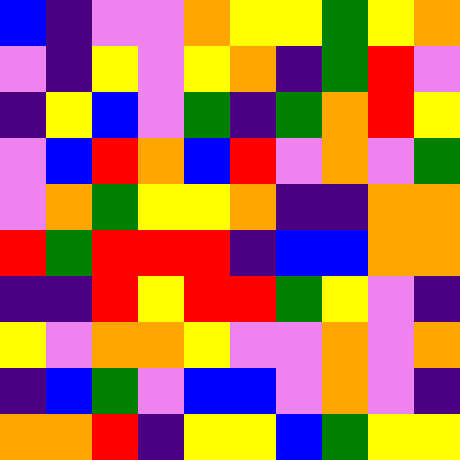[["blue", "indigo", "violet", "violet", "orange", "yellow", "yellow", "green", "yellow", "orange"], ["violet", "indigo", "yellow", "violet", "yellow", "orange", "indigo", "green", "red", "violet"], ["indigo", "yellow", "blue", "violet", "green", "indigo", "green", "orange", "red", "yellow"], ["violet", "blue", "red", "orange", "blue", "red", "violet", "orange", "violet", "green"], ["violet", "orange", "green", "yellow", "yellow", "orange", "indigo", "indigo", "orange", "orange"], ["red", "green", "red", "red", "red", "indigo", "blue", "blue", "orange", "orange"], ["indigo", "indigo", "red", "yellow", "red", "red", "green", "yellow", "violet", "indigo"], ["yellow", "violet", "orange", "orange", "yellow", "violet", "violet", "orange", "violet", "orange"], ["indigo", "blue", "green", "violet", "blue", "blue", "violet", "orange", "violet", "indigo"], ["orange", "orange", "red", "indigo", "yellow", "yellow", "blue", "green", "yellow", "yellow"]]